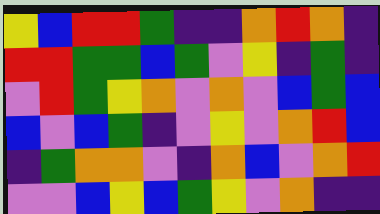[["yellow", "blue", "red", "red", "green", "indigo", "indigo", "orange", "red", "orange", "indigo"], ["red", "red", "green", "green", "blue", "green", "violet", "yellow", "indigo", "green", "indigo"], ["violet", "red", "green", "yellow", "orange", "violet", "orange", "violet", "blue", "green", "blue"], ["blue", "violet", "blue", "green", "indigo", "violet", "yellow", "violet", "orange", "red", "blue"], ["indigo", "green", "orange", "orange", "violet", "indigo", "orange", "blue", "violet", "orange", "red"], ["violet", "violet", "blue", "yellow", "blue", "green", "yellow", "violet", "orange", "indigo", "indigo"]]